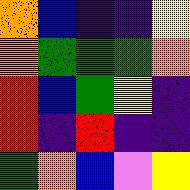[["orange", "blue", "indigo", "indigo", "yellow"], ["orange", "green", "green", "green", "orange"], ["red", "blue", "green", "yellow", "indigo"], ["red", "indigo", "red", "indigo", "indigo"], ["green", "orange", "blue", "violet", "yellow"]]